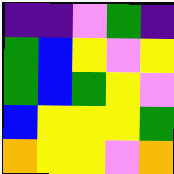[["indigo", "indigo", "violet", "green", "indigo"], ["green", "blue", "yellow", "violet", "yellow"], ["green", "blue", "green", "yellow", "violet"], ["blue", "yellow", "yellow", "yellow", "green"], ["orange", "yellow", "yellow", "violet", "orange"]]